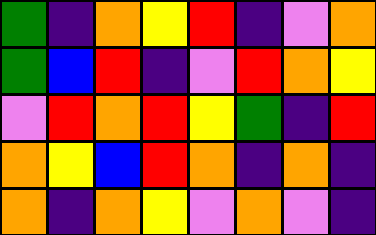[["green", "indigo", "orange", "yellow", "red", "indigo", "violet", "orange"], ["green", "blue", "red", "indigo", "violet", "red", "orange", "yellow"], ["violet", "red", "orange", "red", "yellow", "green", "indigo", "red"], ["orange", "yellow", "blue", "red", "orange", "indigo", "orange", "indigo"], ["orange", "indigo", "orange", "yellow", "violet", "orange", "violet", "indigo"]]